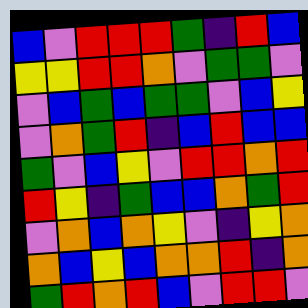[["blue", "violet", "red", "red", "red", "green", "indigo", "red", "blue"], ["yellow", "yellow", "red", "red", "orange", "violet", "green", "green", "violet"], ["violet", "blue", "green", "blue", "green", "green", "violet", "blue", "yellow"], ["violet", "orange", "green", "red", "indigo", "blue", "red", "blue", "blue"], ["green", "violet", "blue", "yellow", "violet", "red", "red", "orange", "red"], ["red", "yellow", "indigo", "green", "blue", "blue", "orange", "green", "red"], ["violet", "orange", "blue", "orange", "yellow", "violet", "indigo", "yellow", "orange"], ["orange", "blue", "yellow", "blue", "orange", "orange", "red", "indigo", "orange"], ["green", "red", "orange", "red", "blue", "violet", "red", "red", "violet"]]